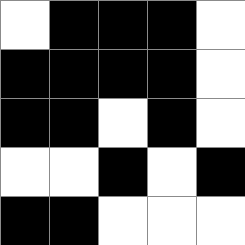[["white", "black", "black", "black", "white"], ["black", "black", "black", "black", "white"], ["black", "black", "white", "black", "white"], ["white", "white", "black", "white", "black"], ["black", "black", "white", "white", "white"]]